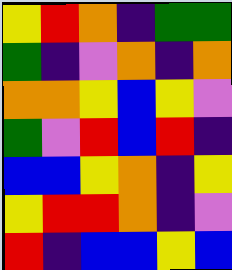[["yellow", "red", "orange", "indigo", "green", "green"], ["green", "indigo", "violet", "orange", "indigo", "orange"], ["orange", "orange", "yellow", "blue", "yellow", "violet"], ["green", "violet", "red", "blue", "red", "indigo"], ["blue", "blue", "yellow", "orange", "indigo", "yellow"], ["yellow", "red", "red", "orange", "indigo", "violet"], ["red", "indigo", "blue", "blue", "yellow", "blue"]]